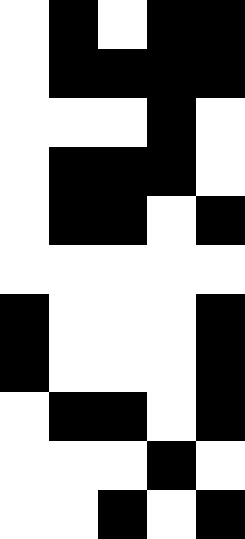[["white", "black", "white", "black", "black"], ["white", "black", "black", "black", "black"], ["white", "white", "white", "black", "white"], ["white", "black", "black", "black", "white"], ["white", "black", "black", "white", "black"], ["white", "white", "white", "white", "white"], ["black", "white", "white", "white", "black"], ["black", "white", "white", "white", "black"], ["white", "black", "black", "white", "black"], ["white", "white", "white", "black", "white"], ["white", "white", "black", "white", "black"]]